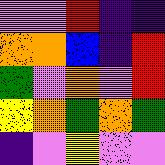[["violet", "violet", "red", "indigo", "indigo"], ["orange", "orange", "blue", "indigo", "red"], ["green", "violet", "orange", "violet", "red"], ["yellow", "orange", "green", "orange", "green"], ["indigo", "violet", "yellow", "violet", "violet"]]